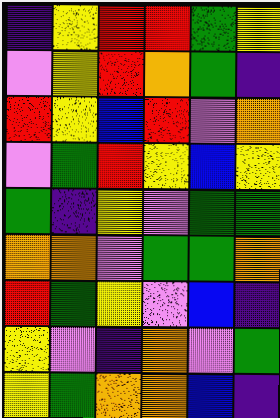[["indigo", "yellow", "red", "red", "green", "yellow"], ["violet", "yellow", "red", "orange", "green", "indigo"], ["red", "yellow", "blue", "red", "violet", "orange"], ["violet", "green", "red", "yellow", "blue", "yellow"], ["green", "indigo", "yellow", "violet", "green", "green"], ["orange", "orange", "violet", "green", "green", "orange"], ["red", "green", "yellow", "violet", "blue", "indigo"], ["yellow", "violet", "indigo", "orange", "violet", "green"], ["yellow", "green", "orange", "orange", "blue", "indigo"]]